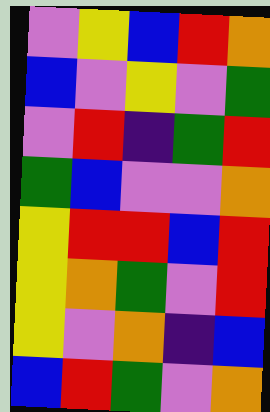[["violet", "yellow", "blue", "red", "orange"], ["blue", "violet", "yellow", "violet", "green"], ["violet", "red", "indigo", "green", "red"], ["green", "blue", "violet", "violet", "orange"], ["yellow", "red", "red", "blue", "red"], ["yellow", "orange", "green", "violet", "red"], ["yellow", "violet", "orange", "indigo", "blue"], ["blue", "red", "green", "violet", "orange"]]